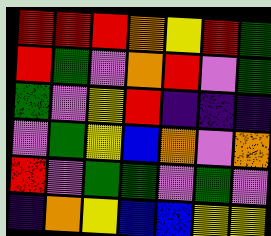[["red", "red", "red", "orange", "yellow", "red", "green"], ["red", "green", "violet", "orange", "red", "violet", "green"], ["green", "violet", "yellow", "red", "indigo", "indigo", "indigo"], ["violet", "green", "yellow", "blue", "orange", "violet", "orange"], ["red", "violet", "green", "green", "violet", "green", "violet"], ["indigo", "orange", "yellow", "blue", "blue", "yellow", "yellow"]]